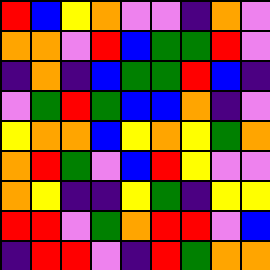[["red", "blue", "yellow", "orange", "violet", "violet", "indigo", "orange", "violet"], ["orange", "orange", "violet", "red", "blue", "green", "green", "red", "violet"], ["indigo", "orange", "indigo", "blue", "green", "green", "red", "blue", "indigo"], ["violet", "green", "red", "green", "blue", "blue", "orange", "indigo", "violet"], ["yellow", "orange", "orange", "blue", "yellow", "orange", "yellow", "green", "orange"], ["orange", "red", "green", "violet", "blue", "red", "yellow", "violet", "violet"], ["orange", "yellow", "indigo", "indigo", "yellow", "green", "indigo", "yellow", "yellow"], ["red", "red", "violet", "green", "orange", "red", "red", "violet", "blue"], ["indigo", "red", "red", "violet", "indigo", "red", "green", "orange", "orange"]]